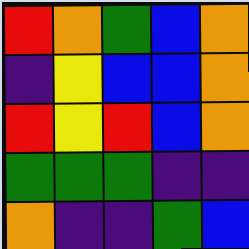[["red", "orange", "green", "blue", "orange"], ["indigo", "yellow", "blue", "blue", "orange"], ["red", "yellow", "red", "blue", "orange"], ["green", "green", "green", "indigo", "indigo"], ["orange", "indigo", "indigo", "green", "blue"]]